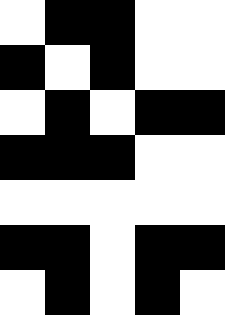[["white", "black", "black", "white", "white"], ["black", "white", "black", "white", "white"], ["white", "black", "white", "black", "black"], ["black", "black", "black", "white", "white"], ["white", "white", "white", "white", "white"], ["black", "black", "white", "black", "black"], ["white", "black", "white", "black", "white"]]